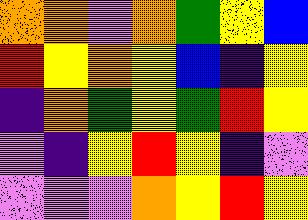[["orange", "orange", "violet", "orange", "green", "yellow", "blue"], ["red", "yellow", "orange", "yellow", "blue", "indigo", "yellow"], ["indigo", "orange", "green", "yellow", "green", "red", "yellow"], ["violet", "indigo", "yellow", "red", "yellow", "indigo", "violet"], ["violet", "violet", "violet", "orange", "yellow", "red", "yellow"]]